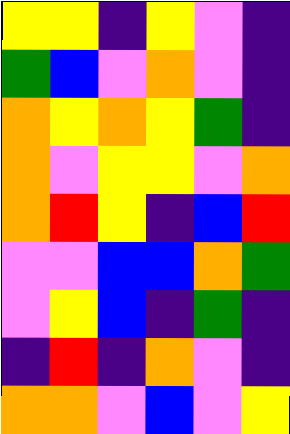[["yellow", "yellow", "indigo", "yellow", "violet", "indigo"], ["green", "blue", "violet", "orange", "violet", "indigo"], ["orange", "yellow", "orange", "yellow", "green", "indigo"], ["orange", "violet", "yellow", "yellow", "violet", "orange"], ["orange", "red", "yellow", "indigo", "blue", "red"], ["violet", "violet", "blue", "blue", "orange", "green"], ["violet", "yellow", "blue", "indigo", "green", "indigo"], ["indigo", "red", "indigo", "orange", "violet", "indigo"], ["orange", "orange", "violet", "blue", "violet", "yellow"]]